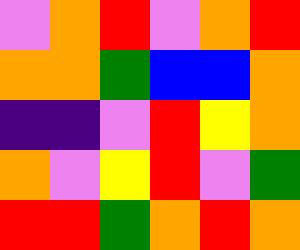[["violet", "orange", "red", "violet", "orange", "red"], ["orange", "orange", "green", "blue", "blue", "orange"], ["indigo", "indigo", "violet", "red", "yellow", "orange"], ["orange", "violet", "yellow", "red", "violet", "green"], ["red", "red", "green", "orange", "red", "orange"]]